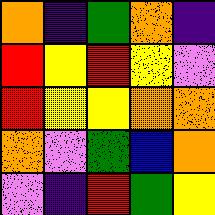[["orange", "indigo", "green", "orange", "indigo"], ["red", "yellow", "red", "yellow", "violet"], ["red", "yellow", "yellow", "orange", "orange"], ["orange", "violet", "green", "blue", "orange"], ["violet", "indigo", "red", "green", "yellow"]]